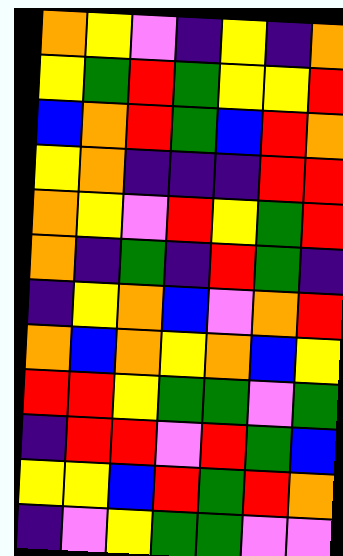[["orange", "yellow", "violet", "indigo", "yellow", "indigo", "orange"], ["yellow", "green", "red", "green", "yellow", "yellow", "red"], ["blue", "orange", "red", "green", "blue", "red", "orange"], ["yellow", "orange", "indigo", "indigo", "indigo", "red", "red"], ["orange", "yellow", "violet", "red", "yellow", "green", "red"], ["orange", "indigo", "green", "indigo", "red", "green", "indigo"], ["indigo", "yellow", "orange", "blue", "violet", "orange", "red"], ["orange", "blue", "orange", "yellow", "orange", "blue", "yellow"], ["red", "red", "yellow", "green", "green", "violet", "green"], ["indigo", "red", "red", "violet", "red", "green", "blue"], ["yellow", "yellow", "blue", "red", "green", "red", "orange"], ["indigo", "violet", "yellow", "green", "green", "violet", "violet"]]